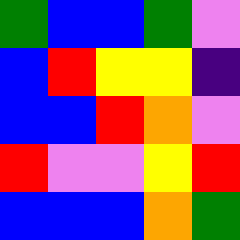[["green", "blue", "blue", "green", "violet"], ["blue", "red", "yellow", "yellow", "indigo"], ["blue", "blue", "red", "orange", "violet"], ["red", "violet", "violet", "yellow", "red"], ["blue", "blue", "blue", "orange", "green"]]